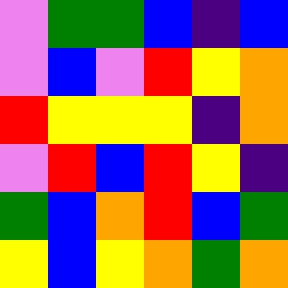[["violet", "green", "green", "blue", "indigo", "blue"], ["violet", "blue", "violet", "red", "yellow", "orange"], ["red", "yellow", "yellow", "yellow", "indigo", "orange"], ["violet", "red", "blue", "red", "yellow", "indigo"], ["green", "blue", "orange", "red", "blue", "green"], ["yellow", "blue", "yellow", "orange", "green", "orange"]]